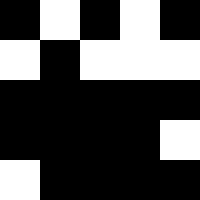[["black", "white", "black", "white", "black"], ["white", "black", "white", "white", "white"], ["black", "black", "black", "black", "black"], ["black", "black", "black", "black", "white"], ["white", "black", "black", "black", "black"]]